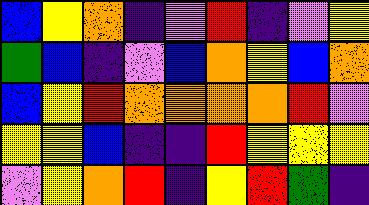[["blue", "yellow", "orange", "indigo", "violet", "red", "indigo", "violet", "yellow"], ["green", "blue", "indigo", "violet", "blue", "orange", "yellow", "blue", "orange"], ["blue", "yellow", "red", "orange", "orange", "orange", "orange", "red", "violet"], ["yellow", "yellow", "blue", "indigo", "indigo", "red", "yellow", "yellow", "yellow"], ["violet", "yellow", "orange", "red", "indigo", "yellow", "red", "green", "indigo"]]